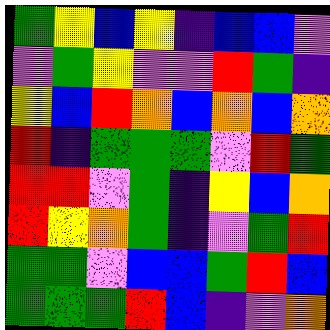[["green", "yellow", "blue", "yellow", "indigo", "blue", "blue", "violet"], ["violet", "green", "yellow", "violet", "violet", "red", "green", "indigo"], ["yellow", "blue", "red", "orange", "blue", "orange", "blue", "orange"], ["red", "indigo", "green", "green", "green", "violet", "red", "green"], ["red", "red", "violet", "green", "indigo", "yellow", "blue", "orange"], ["red", "yellow", "orange", "green", "indigo", "violet", "green", "red"], ["green", "green", "violet", "blue", "blue", "green", "red", "blue"], ["green", "green", "green", "red", "blue", "indigo", "violet", "orange"]]